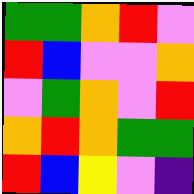[["green", "green", "orange", "red", "violet"], ["red", "blue", "violet", "violet", "orange"], ["violet", "green", "orange", "violet", "red"], ["orange", "red", "orange", "green", "green"], ["red", "blue", "yellow", "violet", "indigo"]]